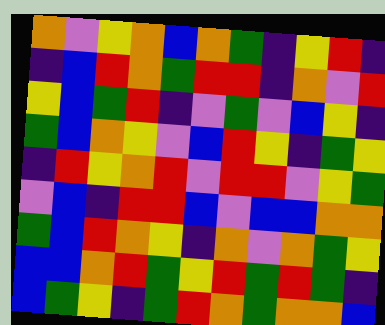[["orange", "violet", "yellow", "orange", "blue", "orange", "green", "indigo", "yellow", "red", "indigo"], ["indigo", "blue", "red", "orange", "green", "red", "red", "indigo", "orange", "violet", "red"], ["yellow", "blue", "green", "red", "indigo", "violet", "green", "violet", "blue", "yellow", "indigo"], ["green", "blue", "orange", "yellow", "violet", "blue", "red", "yellow", "indigo", "green", "yellow"], ["indigo", "red", "yellow", "orange", "red", "violet", "red", "red", "violet", "yellow", "green"], ["violet", "blue", "indigo", "red", "red", "blue", "violet", "blue", "blue", "orange", "orange"], ["green", "blue", "red", "orange", "yellow", "indigo", "orange", "violet", "orange", "green", "yellow"], ["blue", "blue", "orange", "red", "green", "yellow", "red", "green", "red", "green", "indigo"], ["blue", "green", "yellow", "indigo", "green", "red", "orange", "green", "orange", "orange", "blue"]]